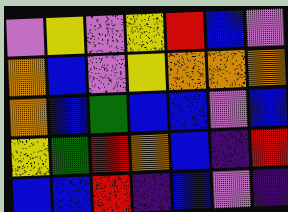[["violet", "yellow", "violet", "yellow", "red", "blue", "violet"], ["orange", "blue", "violet", "yellow", "orange", "orange", "orange"], ["orange", "blue", "green", "blue", "blue", "violet", "blue"], ["yellow", "green", "red", "orange", "blue", "indigo", "red"], ["blue", "blue", "red", "indigo", "blue", "violet", "indigo"]]